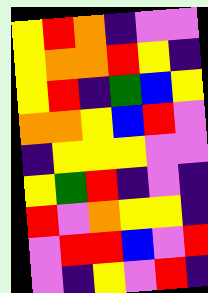[["yellow", "red", "orange", "indigo", "violet", "violet"], ["yellow", "orange", "orange", "red", "yellow", "indigo"], ["yellow", "red", "indigo", "green", "blue", "yellow"], ["orange", "orange", "yellow", "blue", "red", "violet"], ["indigo", "yellow", "yellow", "yellow", "violet", "violet"], ["yellow", "green", "red", "indigo", "violet", "indigo"], ["red", "violet", "orange", "yellow", "yellow", "indigo"], ["violet", "red", "red", "blue", "violet", "red"], ["violet", "indigo", "yellow", "violet", "red", "indigo"]]